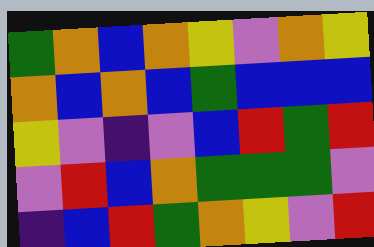[["green", "orange", "blue", "orange", "yellow", "violet", "orange", "yellow"], ["orange", "blue", "orange", "blue", "green", "blue", "blue", "blue"], ["yellow", "violet", "indigo", "violet", "blue", "red", "green", "red"], ["violet", "red", "blue", "orange", "green", "green", "green", "violet"], ["indigo", "blue", "red", "green", "orange", "yellow", "violet", "red"]]